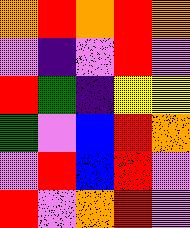[["orange", "red", "orange", "red", "orange"], ["violet", "indigo", "violet", "red", "violet"], ["red", "green", "indigo", "yellow", "yellow"], ["green", "violet", "blue", "red", "orange"], ["violet", "red", "blue", "red", "violet"], ["red", "violet", "orange", "red", "violet"]]